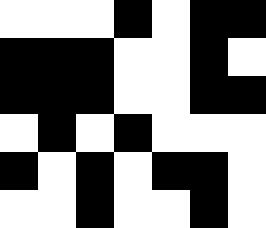[["white", "white", "white", "black", "white", "black", "black"], ["black", "black", "black", "white", "white", "black", "white"], ["black", "black", "black", "white", "white", "black", "black"], ["white", "black", "white", "black", "white", "white", "white"], ["black", "white", "black", "white", "black", "black", "white"], ["white", "white", "black", "white", "white", "black", "white"]]